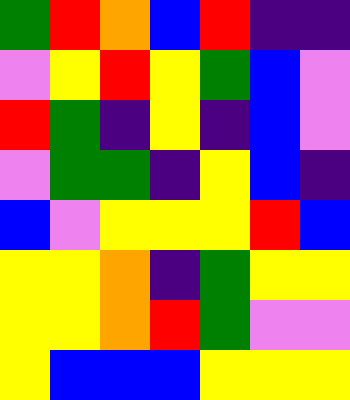[["green", "red", "orange", "blue", "red", "indigo", "indigo"], ["violet", "yellow", "red", "yellow", "green", "blue", "violet"], ["red", "green", "indigo", "yellow", "indigo", "blue", "violet"], ["violet", "green", "green", "indigo", "yellow", "blue", "indigo"], ["blue", "violet", "yellow", "yellow", "yellow", "red", "blue"], ["yellow", "yellow", "orange", "indigo", "green", "yellow", "yellow"], ["yellow", "yellow", "orange", "red", "green", "violet", "violet"], ["yellow", "blue", "blue", "blue", "yellow", "yellow", "yellow"]]